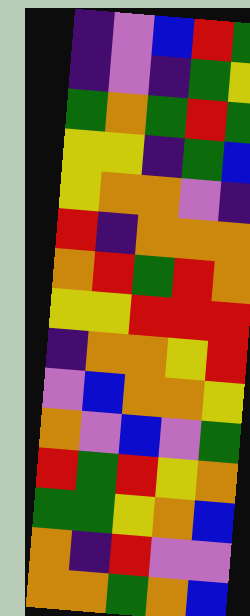[["indigo", "violet", "blue", "red", "green"], ["indigo", "violet", "indigo", "green", "yellow"], ["green", "orange", "green", "red", "green"], ["yellow", "yellow", "indigo", "green", "blue"], ["yellow", "orange", "orange", "violet", "indigo"], ["red", "indigo", "orange", "orange", "orange"], ["orange", "red", "green", "red", "orange"], ["yellow", "yellow", "red", "red", "red"], ["indigo", "orange", "orange", "yellow", "red"], ["violet", "blue", "orange", "orange", "yellow"], ["orange", "violet", "blue", "violet", "green"], ["red", "green", "red", "yellow", "orange"], ["green", "green", "yellow", "orange", "blue"], ["orange", "indigo", "red", "violet", "violet"], ["orange", "orange", "green", "orange", "blue"]]